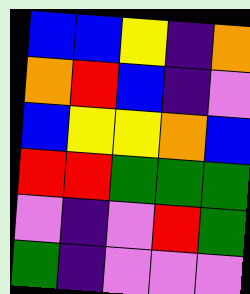[["blue", "blue", "yellow", "indigo", "orange"], ["orange", "red", "blue", "indigo", "violet"], ["blue", "yellow", "yellow", "orange", "blue"], ["red", "red", "green", "green", "green"], ["violet", "indigo", "violet", "red", "green"], ["green", "indigo", "violet", "violet", "violet"]]